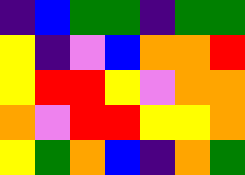[["indigo", "blue", "green", "green", "indigo", "green", "green"], ["yellow", "indigo", "violet", "blue", "orange", "orange", "red"], ["yellow", "red", "red", "yellow", "violet", "orange", "orange"], ["orange", "violet", "red", "red", "yellow", "yellow", "orange"], ["yellow", "green", "orange", "blue", "indigo", "orange", "green"]]